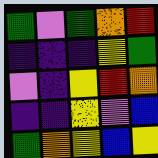[["green", "violet", "green", "orange", "red"], ["indigo", "indigo", "indigo", "yellow", "green"], ["violet", "indigo", "yellow", "red", "orange"], ["indigo", "indigo", "yellow", "violet", "blue"], ["green", "orange", "yellow", "blue", "yellow"]]